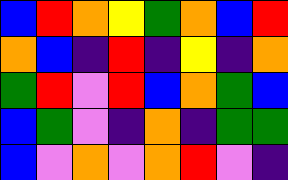[["blue", "red", "orange", "yellow", "green", "orange", "blue", "red"], ["orange", "blue", "indigo", "red", "indigo", "yellow", "indigo", "orange"], ["green", "red", "violet", "red", "blue", "orange", "green", "blue"], ["blue", "green", "violet", "indigo", "orange", "indigo", "green", "green"], ["blue", "violet", "orange", "violet", "orange", "red", "violet", "indigo"]]